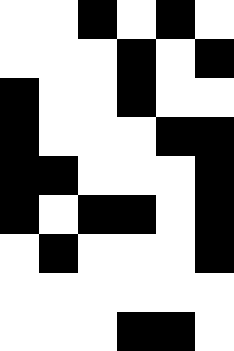[["white", "white", "black", "white", "black", "white"], ["white", "white", "white", "black", "white", "black"], ["black", "white", "white", "black", "white", "white"], ["black", "white", "white", "white", "black", "black"], ["black", "black", "white", "white", "white", "black"], ["black", "white", "black", "black", "white", "black"], ["white", "black", "white", "white", "white", "black"], ["white", "white", "white", "white", "white", "white"], ["white", "white", "white", "black", "black", "white"]]